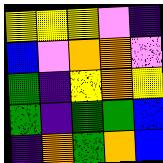[["yellow", "yellow", "yellow", "violet", "indigo"], ["blue", "violet", "orange", "orange", "violet"], ["green", "indigo", "yellow", "orange", "yellow"], ["green", "indigo", "green", "green", "blue"], ["indigo", "orange", "green", "orange", "blue"]]